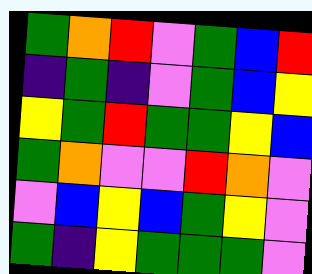[["green", "orange", "red", "violet", "green", "blue", "red"], ["indigo", "green", "indigo", "violet", "green", "blue", "yellow"], ["yellow", "green", "red", "green", "green", "yellow", "blue"], ["green", "orange", "violet", "violet", "red", "orange", "violet"], ["violet", "blue", "yellow", "blue", "green", "yellow", "violet"], ["green", "indigo", "yellow", "green", "green", "green", "violet"]]